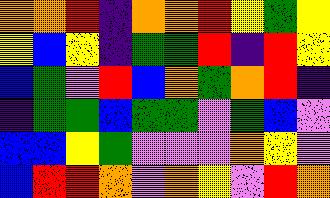[["orange", "orange", "red", "indigo", "orange", "orange", "red", "yellow", "green", "yellow"], ["yellow", "blue", "yellow", "indigo", "green", "green", "red", "indigo", "red", "yellow"], ["blue", "green", "violet", "red", "blue", "orange", "green", "orange", "red", "indigo"], ["indigo", "green", "green", "blue", "green", "green", "violet", "green", "blue", "violet"], ["blue", "blue", "yellow", "green", "violet", "violet", "violet", "orange", "yellow", "violet"], ["blue", "red", "red", "orange", "violet", "orange", "yellow", "violet", "red", "orange"]]